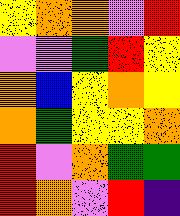[["yellow", "orange", "orange", "violet", "red"], ["violet", "violet", "green", "red", "yellow"], ["orange", "blue", "yellow", "orange", "yellow"], ["orange", "green", "yellow", "yellow", "orange"], ["red", "violet", "orange", "green", "green"], ["red", "orange", "violet", "red", "indigo"]]